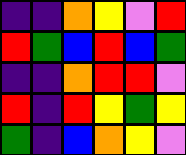[["indigo", "indigo", "orange", "yellow", "violet", "red"], ["red", "green", "blue", "red", "blue", "green"], ["indigo", "indigo", "orange", "red", "red", "violet"], ["red", "indigo", "red", "yellow", "green", "yellow"], ["green", "indigo", "blue", "orange", "yellow", "violet"]]